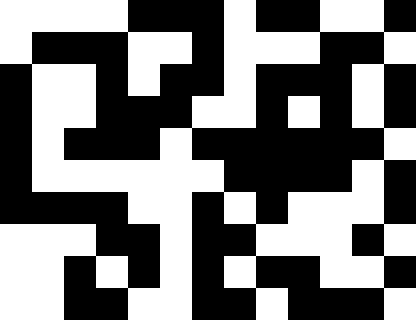[["white", "white", "white", "white", "black", "black", "black", "white", "black", "black", "white", "white", "black"], ["white", "black", "black", "black", "white", "white", "black", "white", "white", "white", "black", "black", "white"], ["black", "white", "white", "black", "white", "black", "black", "white", "black", "black", "black", "white", "black"], ["black", "white", "white", "black", "black", "black", "white", "white", "black", "white", "black", "white", "black"], ["black", "white", "black", "black", "black", "white", "black", "black", "black", "black", "black", "black", "white"], ["black", "white", "white", "white", "white", "white", "white", "black", "black", "black", "black", "white", "black"], ["black", "black", "black", "black", "white", "white", "black", "white", "black", "white", "white", "white", "black"], ["white", "white", "white", "black", "black", "white", "black", "black", "white", "white", "white", "black", "white"], ["white", "white", "black", "white", "black", "white", "black", "white", "black", "black", "white", "white", "black"], ["white", "white", "black", "black", "white", "white", "black", "black", "white", "black", "black", "black", "white"]]